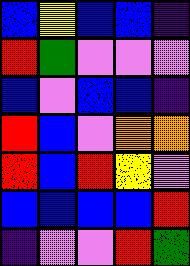[["blue", "yellow", "blue", "blue", "indigo"], ["red", "green", "violet", "violet", "violet"], ["blue", "violet", "blue", "blue", "indigo"], ["red", "blue", "violet", "orange", "orange"], ["red", "blue", "red", "yellow", "violet"], ["blue", "blue", "blue", "blue", "red"], ["indigo", "violet", "violet", "red", "green"]]